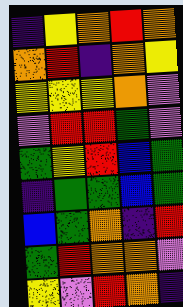[["indigo", "yellow", "orange", "red", "orange"], ["orange", "red", "indigo", "orange", "yellow"], ["yellow", "yellow", "yellow", "orange", "violet"], ["violet", "red", "red", "green", "violet"], ["green", "yellow", "red", "blue", "green"], ["indigo", "green", "green", "blue", "green"], ["blue", "green", "orange", "indigo", "red"], ["green", "red", "orange", "orange", "violet"], ["yellow", "violet", "red", "orange", "indigo"]]